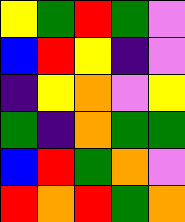[["yellow", "green", "red", "green", "violet"], ["blue", "red", "yellow", "indigo", "violet"], ["indigo", "yellow", "orange", "violet", "yellow"], ["green", "indigo", "orange", "green", "green"], ["blue", "red", "green", "orange", "violet"], ["red", "orange", "red", "green", "orange"]]